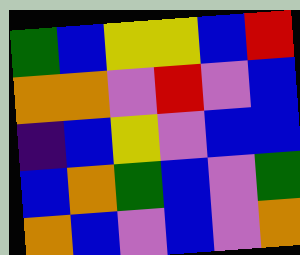[["green", "blue", "yellow", "yellow", "blue", "red"], ["orange", "orange", "violet", "red", "violet", "blue"], ["indigo", "blue", "yellow", "violet", "blue", "blue"], ["blue", "orange", "green", "blue", "violet", "green"], ["orange", "blue", "violet", "blue", "violet", "orange"]]